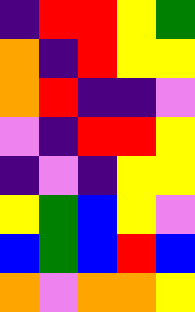[["indigo", "red", "red", "yellow", "green"], ["orange", "indigo", "red", "yellow", "yellow"], ["orange", "red", "indigo", "indigo", "violet"], ["violet", "indigo", "red", "red", "yellow"], ["indigo", "violet", "indigo", "yellow", "yellow"], ["yellow", "green", "blue", "yellow", "violet"], ["blue", "green", "blue", "red", "blue"], ["orange", "violet", "orange", "orange", "yellow"]]